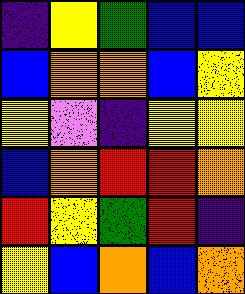[["indigo", "yellow", "green", "blue", "blue"], ["blue", "orange", "orange", "blue", "yellow"], ["yellow", "violet", "indigo", "yellow", "yellow"], ["blue", "orange", "red", "red", "orange"], ["red", "yellow", "green", "red", "indigo"], ["yellow", "blue", "orange", "blue", "orange"]]